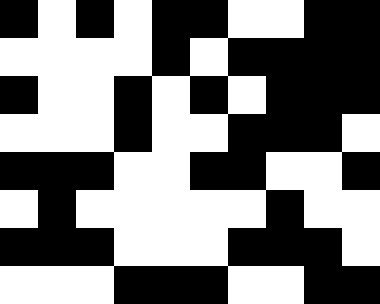[["black", "white", "black", "white", "black", "black", "white", "white", "black", "black"], ["white", "white", "white", "white", "black", "white", "black", "black", "black", "black"], ["black", "white", "white", "black", "white", "black", "white", "black", "black", "black"], ["white", "white", "white", "black", "white", "white", "black", "black", "black", "white"], ["black", "black", "black", "white", "white", "black", "black", "white", "white", "black"], ["white", "black", "white", "white", "white", "white", "white", "black", "white", "white"], ["black", "black", "black", "white", "white", "white", "black", "black", "black", "white"], ["white", "white", "white", "black", "black", "black", "white", "white", "black", "black"]]